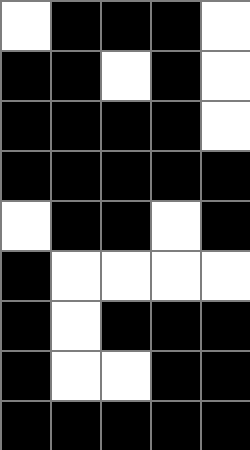[["white", "black", "black", "black", "white"], ["black", "black", "white", "black", "white"], ["black", "black", "black", "black", "white"], ["black", "black", "black", "black", "black"], ["white", "black", "black", "white", "black"], ["black", "white", "white", "white", "white"], ["black", "white", "black", "black", "black"], ["black", "white", "white", "black", "black"], ["black", "black", "black", "black", "black"]]